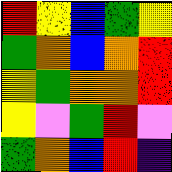[["red", "yellow", "blue", "green", "yellow"], ["green", "orange", "blue", "orange", "red"], ["yellow", "green", "orange", "orange", "red"], ["yellow", "violet", "green", "red", "violet"], ["green", "orange", "blue", "red", "indigo"]]